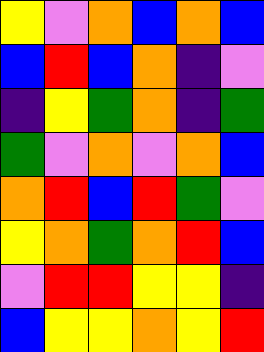[["yellow", "violet", "orange", "blue", "orange", "blue"], ["blue", "red", "blue", "orange", "indigo", "violet"], ["indigo", "yellow", "green", "orange", "indigo", "green"], ["green", "violet", "orange", "violet", "orange", "blue"], ["orange", "red", "blue", "red", "green", "violet"], ["yellow", "orange", "green", "orange", "red", "blue"], ["violet", "red", "red", "yellow", "yellow", "indigo"], ["blue", "yellow", "yellow", "orange", "yellow", "red"]]